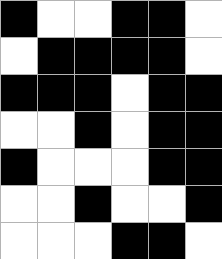[["black", "white", "white", "black", "black", "white"], ["white", "black", "black", "black", "black", "white"], ["black", "black", "black", "white", "black", "black"], ["white", "white", "black", "white", "black", "black"], ["black", "white", "white", "white", "black", "black"], ["white", "white", "black", "white", "white", "black"], ["white", "white", "white", "black", "black", "white"]]